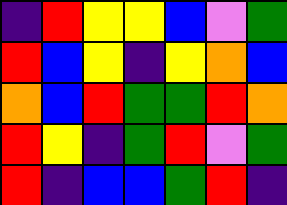[["indigo", "red", "yellow", "yellow", "blue", "violet", "green"], ["red", "blue", "yellow", "indigo", "yellow", "orange", "blue"], ["orange", "blue", "red", "green", "green", "red", "orange"], ["red", "yellow", "indigo", "green", "red", "violet", "green"], ["red", "indigo", "blue", "blue", "green", "red", "indigo"]]